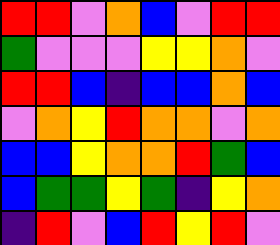[["red", "red", "violet", "orange", "blue", "violet", "red", "red"], ["green", "violet", "violet", "violet", "yellow", "yellow", "orange", "violet"], ["red", "red", "blue", "indigo", "blue", "blue", "orange", "blue"], ["violet", "orange", "yellow", "red", "orange", "orange", "violet", "orange"], ["blue", "blue", "yellow", "orange", "orange", "red", "green", "blue"], ["blue", "green", "green", "yellow", "green", "indigo", "yellow", "orange"], ["indigo", "red", "violet", "blue", "red", "yellow", "red", "violet"]]